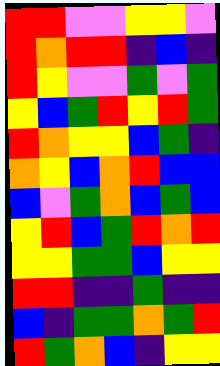[["red", "red", "violet", "violet", "yellow", "yellow", "violet"], ["red", "orange", "red", "red", "indigo", "blue", "indigo"], ["red", "yellow", "violet", "violet", "green", "violet", "green"], ["yellow", "blue", "green", "red", "yellow", "red", "green"], ["red", "orange", "yellow", "yellow", "blue", "green", "indigo"], ["orange", "yellow", "blue", "orange", "red", "blue", "blue"], ["blue", "violet", "green", "orange", "blue", "green", "blue"], ["yellow", "red", "blue", "green", "red", "orange", "red"], ["yellow", "yellow", "green", "green", "blue", "yellow", "yellow"], ["red", "red", "indigo", "indigo", "green", "indigo", "indigo"], ["blue", "indigo", "green", "green", "orange", "green", "red"], ["red", "green", "orange", "blue", "indigo", "yellow", "yellow"]]